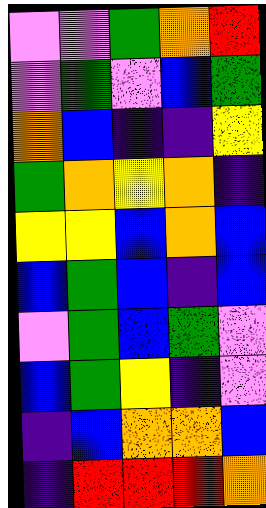[["violet", "violet", "green", "orange", "red"], ["violet", "green", "violet", "blue", "green"], ["orange", "blue", "indigo", "indigo", "yellow"], ["green", "orange", "yellow", "orange", "indigo"], ["yellow", "yellow", "blue", "orange", "blue"], ["blue", "green", "blue", "indigo", "blue"], ["violet", "green", "blue", "green", "violet"], ["blue", "green", "yellow", "indigo", "violet"], ["indigo", "blue", "orange", "orange", "blue"], ["indigo", "red", "red", "red", "orange"]]